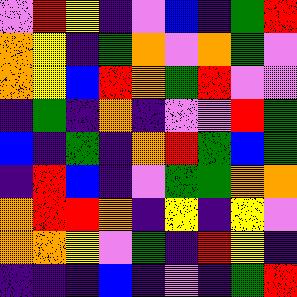[["violet", "red", "yellow", "indigo", "violet", "blue", "indigo", "green", "red"], ["orange", "yellow", "indigo", "green", "orange", "violet", "orange", "green", "violet"], ["orange", "yellow", "blue", "red", "orange", "green", "red", "violet", "violet"], ["indigo", "green", "indigo", "orange", "indigo", "violet", "violet", "red", "green"], ["blue", "indigo", "green", "indigo", "orange", "red", "green", "blue", "green"], ["indigo", "red", "blue", "indigo", "violet", "green", "green", "orange", "orange"], ["orange", "red", "red", "orange", "indigo", "yellow", "indigo", "yellow", "violet"], ["orange", "orange", "yellow", "violet", "green", "indigo", "red", "yellow", "indigo"], ["indigo", "indigo", "indigo", "blue", "indigo", "violet", "indigo", "green", "red"]]